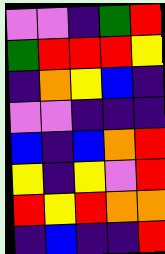[["violet", "violet", "indigo", "green", "red"], ["green", "red", "red", "red", "yellow"], ["indigo", "orange", "yellow", "blue", "indigo"], ["violet", "violet", "indigo", "indigo", "indigo"], ["blue", "indigo", "blue", "orange", "red"], ["yellow", "indigo", "yellow", "violet", "red"], ["red", "yellow", "red", "orange", "orange"], ["indigo", "blue", "indigo", "indigo", "red"]]